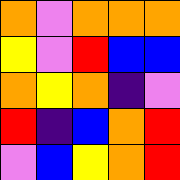[["orange", "violet", "orange", "orange", "orange"], ["yellow", "violet", "red", "blue", "blue"], ["orange", "yellow", "orange", "indigo", "violet"], ["red", "indigo", "blue", "orange", "red"], ["violet", "blue", "yellow", "orange", "red"]]